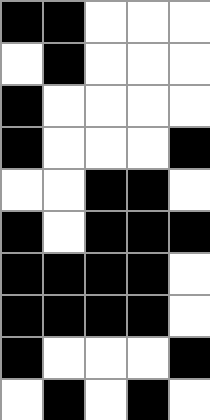[["black", "black", "white", "white", "white"], ["white", "black", "white", "white", "white"], ["black", "white", "white", "white", "white"], ["black", "white", "white", "white", "black"], ["white", "white", "black", "black", "white"], ["black", "white", "black", "black", "black"], ["black", "black", "black", "black", "white"], ["black", "black", "black", "black", "white"], ["black", "white", "white", "white", "black"], ["white", "black", "white", "black", "white"]]